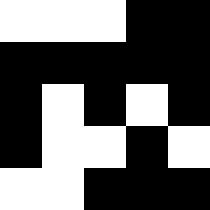[["white", "white", "white", "black", "black"], ["black", "black", "black", "black", "black"], ["black", "white", "black", "white", "black"], ["black", "white", "white", "black", "white"], ["white", "white", "black", "black", "black"]]